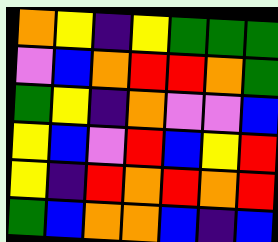[["orange", "yellow", "indigo", "yellow", "green", "green", "green"], ["violet", "blue", "orange", "red", "red", "orange", "green"], ["green", "yellow", "indigo", "orange", "violet", "violet", "blue"], ["yellow", "blue", "violet", "red", "blue", "yellow", "red"], ["yellow", "indigo", "red", "orange", "red", "orange", "red"], ["green", "blue", "orange", "orange", "blue", "indigo", "blue"]]